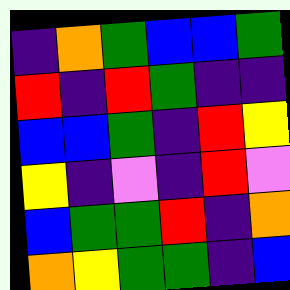[["indigo", "orange", "green", "blue", "blue", "green"], ["red", "indigo", "red", "green", "indigo", "indigo"], ["blue", "blue", "green", "indigo", "red", "yellow"], ["yellow", "indigo", "violet", "indigo", "red", "violet"], ["blue", "green", "green", "red", "indigo", "orange"], ["orange", "yellow", "green", "green", "indigo", "blue"]]